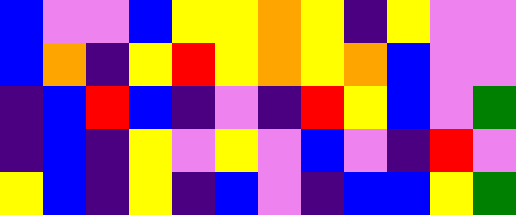[["blue", "violet", "violet", "blue", "yellow", "yellow", "orange", "yellow", "indigo", "yellow", "violet", "violet"], ["blue", "orange", "indigo", "yellow", "red", "yellow", "orange", "yellow", "orange", "blue", "violet", "violet"], ["indigo", "blue", "red", "blue", "indigo", "violet", "indigo", "red", "yellow", "blue", "violet", "green"], ["indigo", "blue", "indigo", "yellow", "violet", "yellow", "violet", "blue", "violet", "indigo", "red", "violet"], ["yellow", "blue", "indigo", "yellow", "indigo", "blue", "violet", "indigo", "blue", "blue", "yellow", "green"]]